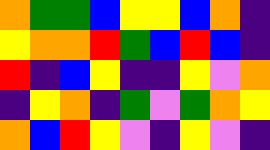[["orange", "green", "green", "blue", "yellow", "yellow", "blue", "orange", "indigo"], ["yellow", "orange", "orange", "red", "green", "blue", "red", "blue", "indigo"], ["red", "indigo", "blue", "yellow", "indigo", "indigo", "yellow", "violet", "orange"], ["indigo", "yellow", "orange", "indigo", "green", "violet", "green", "orange", "yellow"], ["orange", "blue", "red", "yellow", "violet", "indigo", "yellow", "violet", "indigo"]]